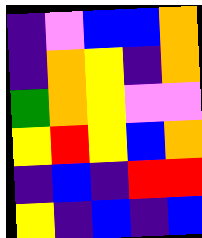[["indigo", "violet", "blue", "blue", "orange"], ["indigo", "orange", "yellow", "indigo", "orange"], ["green", "orange", "yellow", "violet", "violet"], ["yellow", "red", "yellow", "blue", "orange"], ["indigo", "blue", "indigo", "red", "red"], ["yellow", "indigo", "blue", "indigo", "blue"]]